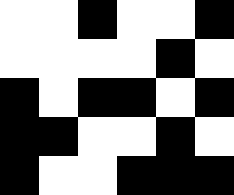[["white", "white", "black", "white", "white", "black"], ["white", "white", "white", "white", "black", "white"], ["black", "white", "black", "black", "white", "black"], ["black", "black", "white", "white", "black", "white"], ["black", "white", "white", "black", "black", "black"]]